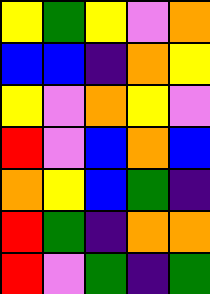[["yellow", "green", "yellow", "violet", "orange"], ["blue", "blue", "indigo", "orange", "yellow"], ["yellow", "violet", "orange", "yellow", "violet"], ["red", "violet", "blue", "orange", "blue"], ["orange", "yellow", "blue", "green", "indigo"], ["red", "green", "indigo", "orange", "orange"], ["red", "violet", "green", "indigo", "green"]]